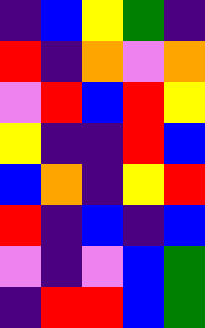[["indigo", "blue", "yellow", "green", "indigo"], ["red", "indigo", "orange", "violet", "orange"], ["violet", "red", "blue", "red", "yellow"], ["yellow", "indigo", "indigo", "red", "blue"], ["blue", "orange", "indigo", "yellow", "red"], ["red", "indigo", "blue", "indigo", "blue"], ["violet", "indigo", "violet", "blue", "green"], ["indigo", "red", "red", "blue", "green"]]